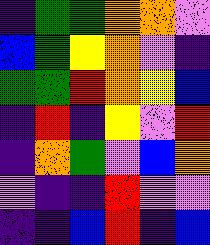[["indigo", "green", "green", "orange", "orange", "violet"], ["blue", "green", "yellow", "orange", "violet", "indigo"], ["green", "green", "red", "orange", "yellow", "blue"], ["indigo", "red", "indigo", "yellow", "violet", "red"], ["indigo", "orange", "green", "violet", "blue", "orange"], ["violet", "indigo", "indigo", "red", "violet", "violet"], ["indigo", "indigo", "blue", "red", "indigo", "blue"]]